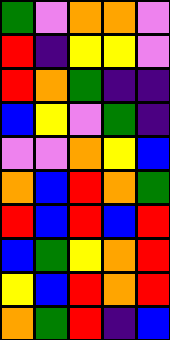[["green", "violet", "orange", "orange", "violet"], ["red", "indigo", "yellow", "yellow", "violet"], ["red", "orange", "green", "indigo", "indigo"], ["blue", "yellow", "violet", "green", "indigo"], ["violet", "violet", "orange", "yellow", "blue"], ["orange", "blue", "red", "orange", "green"], ["red", "blue", "red", "blue", "red"], ["blue", "green", "yellow", "orange", "red"], ["yellow", "blue", "red", "orange", "red"], ["orange", "green", "red", "indigo", "blue"]]